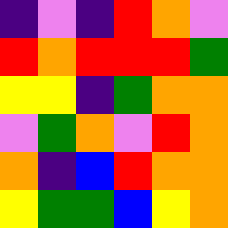[["indigo", "violet", "indigo", "red", "orange", "violet"], ["red", "orange", "red", "red", "red", "green"], ["yellow", "yellow", "indigo", "green", "orange", "orange"], ["violet", "green", "orange", "violet", "red", "orange"], ["orange", "indigo", "blue", "red", "orange", "orange"], ["yellow", "green", "green", "blue", "yellow", "orange"]]